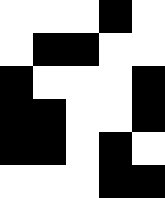[["white", "white", "white", "black", "white"], ["white", "black", "black", "white", "white"], ["black", "white", "white", "white", "black"], ["black", "black", "white", "white", "black"], ["black", "black", "white", "black", "white"], ["white", "white", "white", "black", "black"]]